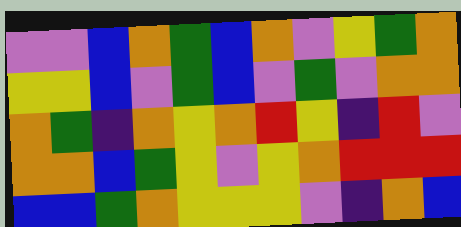[["violet", "violet", "blue", "orange", "green", "blue", "orange", "violet", "yellow", "green", "orange"], ["yellow", "yellow", "blue", "violet", "green", "blue", "violet", "green", "violet", "orange", "orange"], ["orange", "green", "indigo", "orange", "yellow", "orange", "red", "yellow", "indigo", "red", "violet"], ["orange", "orange", "blue", "green", "yellow", "violet", "yellow", "orange", "red", "red", "red"], ["blue", "blue", "green", "orange", "yellow", "yellow", "yellow", "violet", "indigo", "orange", "blue"]]